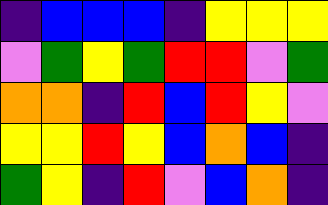[["indigo", "blue", "blue", "blue", "indigo", "yellow", "yellow", "yellow"], ["violet", "green", "yellow", "green", "red", "red", "violet", "green"], ["orange", "orange", "indigo", "red", "blue", "red", "yellow", "violet"], ["yellow", "yellow", "red", "yellow", "blue", "orange", "blue", "indigo"], ["green", "yellow", "indigo", "red", "violet", "blue", "orange", "indigo"]]